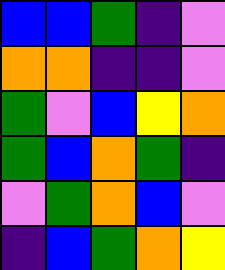[["blue", "blue", "green", "indigo", "violet"], ["orange", "orange", "indigo", "indigo", "violet"], ["green", "violet", "blue", "yellow", "orange"], ["green", "blue", "orange", "green", "indigo"], ["violet", "green", "orange", "blue", "violet"], ["indigo", "blue", "green", "orange", "yellow"]]